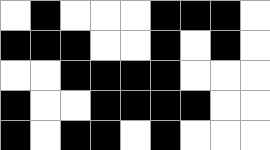[["white", "black", "white", "white", "white", "black", "black", "black", "white"], ["black", "black", "black", "white", "white", "black", "white", "black", "white"], ["white", "white", "black", "black", "black", "black", "white", "white", "white"], ["black", "white", "white", "black", "black", "black", "black", "white", "white"], ["black", "white", "black", "black", "white", "black", "white", "white", "white"]]